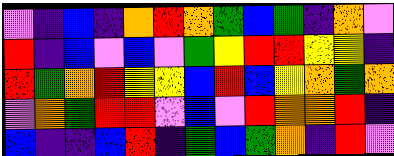[["violet", "indigo", "blue", "indigo", "orange", "red", "orange", "green", "blue", "green", "indigo", "orange", "violet"], ["red", "indigo", "blue", "violet", "blue", "violet", "green", "yellow", "red", "red", "yellow", "yellow", "indigo"], ["red", "green", "orange", "red", "yellow", "yellow", "blue", "red", "blue", "yellow", "orange", "green", "orange"], ["violet", "orange", "green", "red", "red", "violet", "blue", "violet", "red", "orange", "orange", "red", "indigo"], ["blue", "indigo", "indigo", "blue", "red", "indigo", "green", "blue", "green", "orange", "indigo", "red", "violet"]]